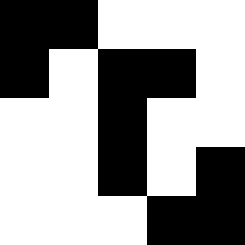[["black", "black", "white", "white", "white"], ["black", "white", "black", "black", "white"], ["white", "white", "black", "white", "white"], ["white", "white", "black", "white", "black"], ["white", "white", "white", "black", "black"]]